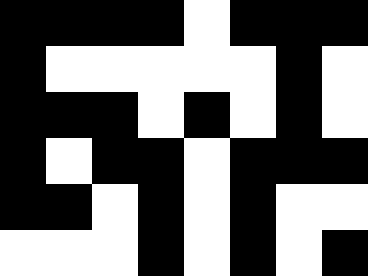[["black", "black", "black", "black", "white", "black", "black", "black"], ["black", "white", "white", "white", "white", "white", "black", "white"], ["black", "black", "black", "white", "black", "white", "black", "white"], ["black", "white", "black", "black", "white", "black", "black", "black"], ["black", "black", "white", "black", "white", "black", "white", "white"], ["white", "white", "white", "black", "white", "black", "white", "black"]]